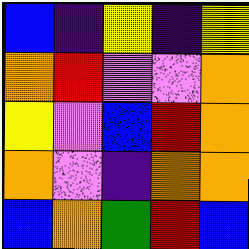[["blue", "indigo", "yellow", "indigo", "yellow"], ["orange", "red", "violet", "violet", "orange"], ["yellow", "violet", "blue", "red", "orange"], ["orange", "violet", "indigo", "orange", "orange"], ["blue", "orange", "green", "red", "blue"]]